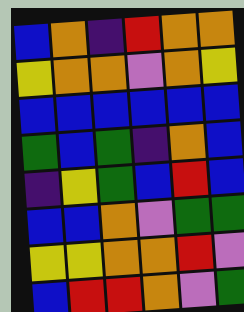[["blue", "orange", "indigo", "red", "orange", "orange"], ["yellow", "orange", "orange", "violet", "orange", "yellow"], ["blue", "blue", "blue", "blue", "blue", "blue"], ["green", "blue", "green", "indigo", "orange", "blue"], ["indigo", "yellow", "green", "blue", "red", "blue"], ["blue", "blue", "orange", "violet", "green", "green"], ["yellow", "yellow", "orange", "orange", "red", "violet"], ["blue", "red", "red", "orange", "violet", "green"]]